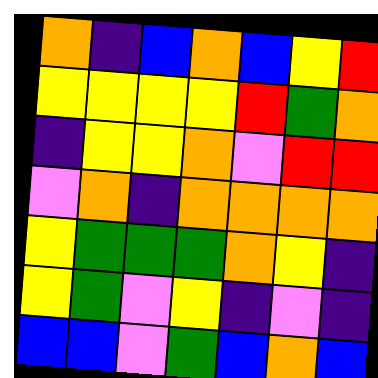[["orange", "indigo", "blue", "orange", "blue", "yellow", "red"], ["yellow", "yellow", "yellow", "yellow", "red", "green", "orange"], ["indigo", "yellow", "yellow", "orange", "violet", "red", "red"], ["violet", "orange", "indigo", "orange", "orange", "orange", "orange"], ["yellow", "green", "green", "green", "orange", "yellow", "indigo"], ["yellow", "green", "violet", "yellow", "indigo", "violet", "indigo"], ["blue", "blue", "violet", "green", "blue", "orange", "blue"]]